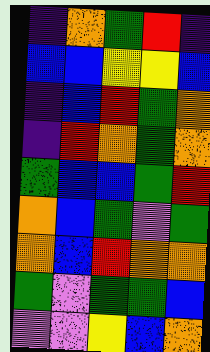[["indigo", "orange", "green", "red", "indigo"], ["blue", "blue", "yellow", "yellow", "blue"], ["indigo", "blue", "red", "green", "orange"], ["indigo", "red", "orange", "green", "orange"], ["green", "blue", "blue", "green", "red"], ["orange", "blue", "green", "violet", "green"], ["orange", "blue", "red", "orange", "orange"], ["green", "violet", "green", "green", "blue"], ["violet", "violet", "yellow", "blue", "orange"]]